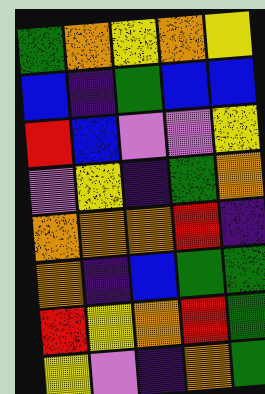[["green", "orange", "yellow", "orange", "yellow"], ["blue", "indigo", "green", "blue", "blue"], ["red", "blue", "violet", "violet", "yellow"], ["violet", "yellow", "indigo", "green", "orange"], ["orange", "orange", "orange", "red", "indigo"], ["orange", "indigo", "blue", "green", "green"], ["red", "yellow", "orange", "red", "green"], ["yellow", "violet", "indigo", "orange", "green"]]